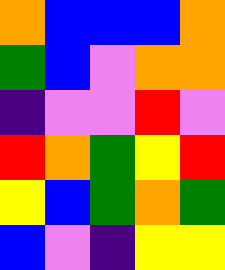[["orange", "blue", "blue", "blue", "orange"], ["green", "blue", "violet", "orange", "orange"], ["indigo", "violet", "violet", "red", "violet"], ["red", "orange", "green", "yellow", "red"], ["yellow", "blue", "green", "orange", "green"], ["blue", "violet", "indigo", "yellow", "yellow"]]